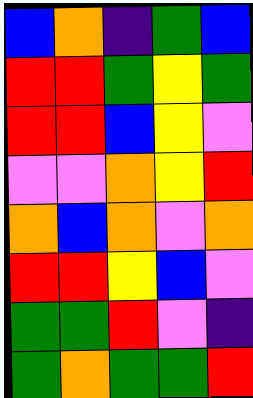[["blue", "orange", "indigo", "green", "blue"], ["red", "red", "green", "yellow", "green"], ["red", "red", "blue", "yellow", "violet"], ["violet", "violet", "orange", "yellow", "red"], ["orange", "blue", "orange", "violet", "orange"], ["red", "red", "yellow", "blue", "violet"], ["green", "green", "red", "violet", "indigo"], ["green", "orange", "green", "green", "red"]]